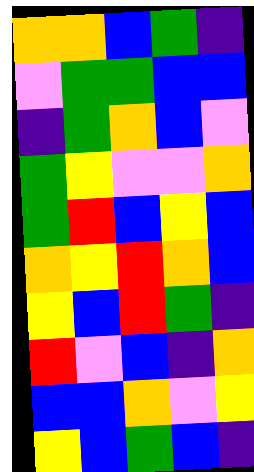[["orange", "orange", "blue", "green", "indigo"], ["violet", "green", "green", "blue", "blue"], ["indigo", "green", "orange", "blue", "violet"], ["green", "yellow", "violet", "violet", "orange"], ["green", "red", "blue", "yellow", "blue"], ["orange", "yellow", "red", "orange", "blue"], ["yellow", "blue", "red", "green", "indigo"], ["red", "violet", "blue", "indigo", "orange"], ["blue", "blue", "orange", "violet", "yellow"], ["yellow", "blue", "green", "blue", "indigo"]]